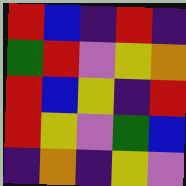[["red", "blue", "indigo", "red", "indigo"], ["green", "red", "violet", "yellow", "orange"], ["red", "blue", "yellow", "indigo", "red"], ["red", "yellow", "violet", "green", "blue"], ["indigo", "orange", "indigo", "yellow", "violet"]]